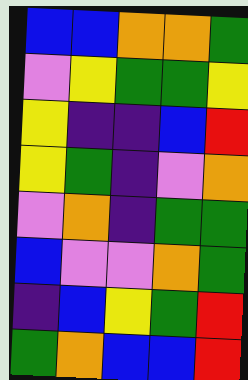[["blue", "blue", "orange", "orange", "green"], ["violet", "yellow", "green", "green", "yellow"], ["yellow", "indigo", "indigo", "blue", "red"], ["yellow", "green", "indigo", "violet", "orange"], ["violet", "orange", "indigo", "green", "green"], ["blue", "violet", "violet", "orange", "green"], ["indigo", "blue", "yellow", "green", "red"], ["green", "orange", "blue", "blue", "red"]]